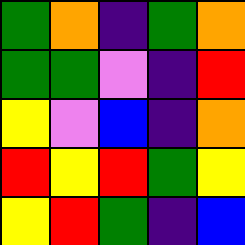[["green", "orange", "indigo", "green", "orange"], ["green", "green", "violet", "indigo", "red"], ["yellow", "violet", "blue", "indigo", "orange"], ["red", "yellow", "red", "green", "yellow"], ["yellow", "red", "green", "indigo", "blue"]]